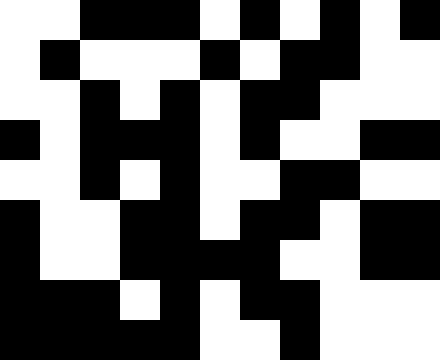[["white", "white", "black", "black", "black", "white", "black", "white", "black", "white", "black"], ["white", "black", "white", "white", "white", "black", "white", "black", "black", "white", "white"], ["white", "white", "black", "white", "black", "white", "black", "black", "white", "white", "white"], ["black", "white", "black", "black", "black", "white", "black", "white", "white", "black", "black"], ["white", "white", "black", "white", "black", "white", "white", "black", "black", "white", "white"], ["black", "white", "white", "black", "black", "white", "black", "black", "white", "black", "black"], ["black", "white", "white", "black", "black", "black", "black", "white", "white", "black", "black"], ["black", "black", "black", "white", "black", "white", "black", "black", "white", "white", "white"], ["black", "black", "black", "black", "black", "white", "white", "black", "white", "white", "white"]]